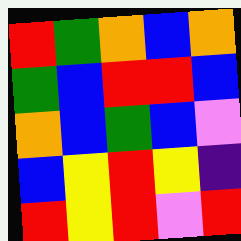[["red", "green", "orange", "blue", "orange"], ["green", "blue", "red", "red", "blue"], ["orange", "blue", "green", "blue", "violet"], ["blue", "yellow", "red", "yellow", "indigo"], ["red", "yellow", "red", "violet", "red"]]